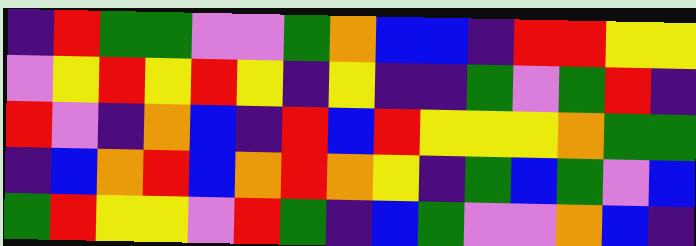[["indigo", "red", "green", "green", "violet", "violet", "green", "orange", "blue", "blue", "indigo", "red", "red", "yellow", "yellow"], ["violet", "yellow", "red", "yellow", "red", "yellow", "indigo", "yellow", "indigo", "indigo", "green", "violet", "green", "red", "indigo"], ["red", "violet", "indigo", "orange", "blue", "indigo", "red", "blue", "red", "yellow", "yellow", "yellow", "orange", "green", "green"], ["indigo", "blue", "orange", "red", "blue", "orange", "red", "orange", "yellow", "indigo", "green", "blue", "green", "violet", "blue"], ["green", "red", "yellow", "yellow", "violet", "red", "green", "indigo", "blue", "green", "violet", "violet", "orange", "blue", "indigo"]]